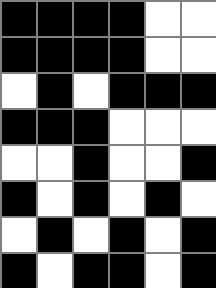[["black", "black", "black", "black", "white", "white"], ["black", "black", "black", "black", "white", "white"], ["white", "black", "white", "black", "black", "black"], ["black", "black", "black", "white", "white", "white"], ["white", "white", "black", "white", "white", "black"], ["black", "white", "black", "white", "black", "white"], ["white", "black", "white", "black", "white", "black"], ["black", "white", "black", "black", "white", "black"]]